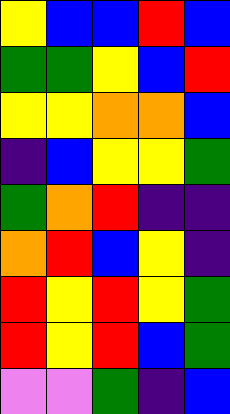[["yellow", "blue", "blue", "red", "blue"], ["green", "green", "yellow", "blue", "red"], ["yellow", "yellow", "orange", "orange", "blue"], ["indigo", "blue", "yellow", "yellow", "green"], ["green", "orange", "red", "indigo", "indigo"], ["orange", "red", "blue", "yellow", "indigo"], ["red", "yellow", "red", "yellow", "green"], ["red", "yellow", "red", "blue", "green"], ["violet", "violet", "green", "indigo", "blue"]]